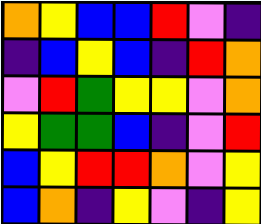[["orange", "yellow", "blue", "blue", "red", "violet", "indigo"], ["indigo", "blue", "yellow", "blue", "indigo", "red", "orange"], ["violet", "red", "green", "yellow", "yellow", "violet", "orange"], ["yellow", "green", "green", "blue", "indigo", "violet", "red"], ["blue", "yellow", "red", "red", "orange", "violet", "yellow"], ["blue", "orange", "indigo", "yellow", "violet", "indigo", "yellow"]]